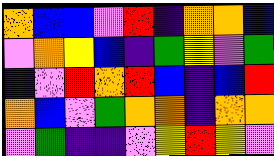[["orange", "blue", "blue", "violet", "red", "indigo", "orange", "orange", "blue"], ["violet", "orange", "yellow", "blue", "indigo", "green", "yellow", "violet", "green"], ["indigo", "violet", "red", "orange", "red", "blue", "indigo", "blue", "red"], ["orange", "blue", "violet", "green", "orange", "orange", "indigo", "orange", "orange"], ["violet", "green", "indigo", "indigo", "violet", "yellow", "red", "yellow", "violet"]]